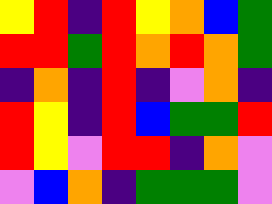[["yellow", "red", "indigo", "red", "yellow", "orange", "blue", "green"], ["red", "red", "green", "red", "orange", "red", "orange", "green"], ["indigo", "orange", "indigo", "red", "indigo", "violet", "orange", "indigo"], ["red", "yellow", "indigo", "red", "blue", "green", "green", "red"], ["red", "yellow", "violet", "red", "red", "indigo", "orange", "violet"], ["violet", "blue", "orange", "indigo", "green", "green", "green", "violet"]]